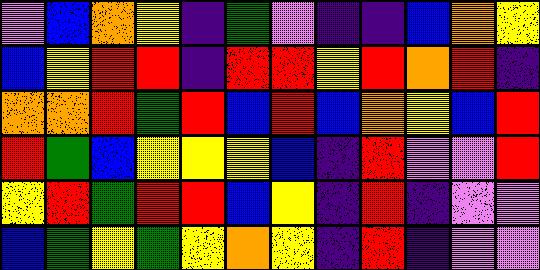[["violet", "blue", "orange", "yellow", "indigo", "green", "violet", "indigo", "indigo", "blue", "orange", "yellow"], ["blue", "yellow", "red", "red", "indigo", "red", "red", "yellow", "red", "orange", "red", "indigo"], ["orange", "orange", "red", "green", "red", "blue", "red", "blue", "orange", "yellow", "blue", "red"], ["red", "green", "blue", "yellow", "yellow", "yellow", "blue", "indigo", "red", "violet", "violet", "red"], ["yellow", "red", "green", "red", "red", "blue", "yellow", "indigo", "red", "indigo", "violet", "violet"], ["blue", "green", "yellow", "green", "yellow", "orange", "yellow", "indigo", "red", "indigo", "violet", "violet"]]